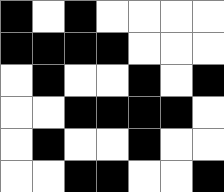[["black", "white", "black", "white", "white", "white", "white"], ["black", "black", "black", "black", "white", "white", "white"], ["white", "black", "white", "white", "black", "white", "black"], ["white", "white", "black", "black", "black", "black", "white"], ["white", "black", "white", "white", "black", "white", "white"], ["white", "white", "black", "black", "white", "white", "black"]]